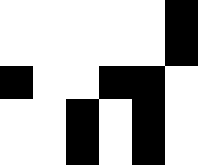[["white", "white", "white", "white", "white", "black"], ["white", "white", "white", "white", "white", "black"], ["black", "white", "white", "black", "black", "white"], ["white", "white", "black", "white", "black", "white"], ["white", "white", "black", "white", "black", "white"]]